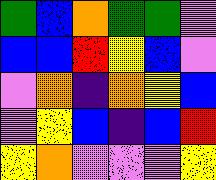[["green", "blue", "orange", "green", "green", "violet"], ["blue", "blue", "red", "yellow", "blue", "violet"], ["violet", "orange", "indigo", "orange", "yellow", "blue"], ["violet", "yellow", "blue", "indigo", "blue", "red"], ["yellow", "orange", "violet", "violet", "violet", "yellow"]]